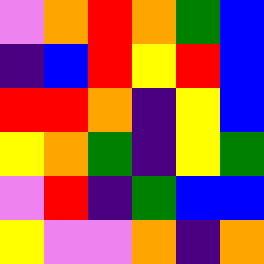[["violet", "orange", "red", "orange", "green", "blue"], ["indigo", "blue", "red", "yellow", "red", "blue"], ["red", "red", "orange", "indigo", "yellow", "blue"], ["yellow", "orange", "green", "indigo", "yellow", "green"], ["violet", "red", "indigo", "green", "blue", "blue"], ["yellow", "violet", "violet", "orange", "indigo", "orange"]]